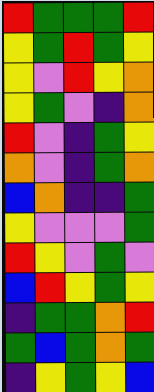[["red", "green", "green", "green", "red"], ["yellow", "green", "red", "green", "yellow"], ["yellow", "violet", "red", "yellow", "orange"], ["yellow", "green", "violet", "indigo", "orange"], ["red", "violet", "indigo", "green", "yellow"], ["orange", "violet", "indigo", "green", "orange"], ["blue", "orange", "indigo", "indigo", "green"], ["yellow", "violet", "violet", "violet", "green"], ["red", "yellow", "violet", "green", "violet"], ["blue", "red", "yellow", "green", "yellow"], ["indigo", "green", "green", "orange", "red"], ["green", "blue", "green", "orange", "green"], ["indigo", "yellow", "green", "yellow", "blue"]]